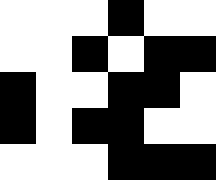[["white", "white", "white", "black", "white", "white"], ["white", "white", "black", "white", "black", "black"], ["black", "white", "white", "black", "black", "white"], ["black", "white", "black", "black", "white", "white"], ["white", "white", "white", "black", "black", "black"]]